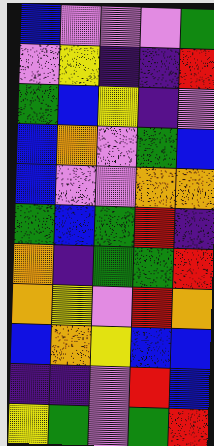[["blue", "violet", "violet", "violet", "green"], ["violet", "yellow", "indigo", "indigo", "red"], ["green", "blue", "yellow", "indigo", "violet"], ["blue", "orange", "violet", "green", "blue"], ["blue", "violet", "violet", "orange", "orange"], ["green", "blue", "green", "red", "indigo"], ["orange", "indigo", "green", "green", "red"], ["orange", "yellow", "violet", "red", "orange"], ["blue", "orange", "yellow", "blue", "blue"], ["indigo", "indigo", "violet", "red", "blue"], ["yellow", "green", "violet", "green", "red"]]